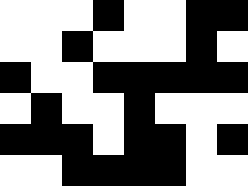[["white", "white", "white", "black", "white", "white", "black", "black"], ["white", "white", "black", "white", "white", "white", "black", "white"], ["black", "white", "white", "black", "black", "black", "black", "black"], ["white", "black", "white", "white", "black", "white", "white", "white"], ["black", "black", "black", "white", "black", "black", "white", "black"], ["white", "white", "black", "black", "black", "black", "white", "white"]]